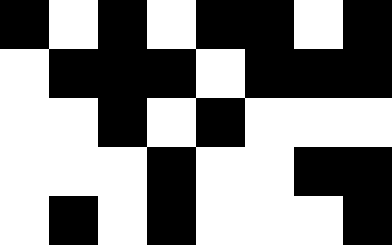[["black", "white", "black", "white", "black", "black", "white", "black"], ["white", "black", "black", "black", "white", "black", "black", "black"], ["white", "white", "black", "white", "black", "white", "white", "white"], ["white", "white", "white", "black", "white", "white", "black", "black"], ["white", "black", "white", "black", "white", "white", "white", "black"]]